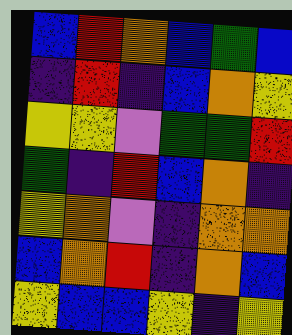[["blue", "red", "orange", "blue", "green", "blue"], ["indigo", "red", "indigo", "blue", "orange", "yellow"], ["yellow", "yellow", "violet", "green", "green", "red"], ["green", "indigo", "red", "blue", "orange", "indigo"], ["yellow", "orange", "violet", "indigo", "orange", "orange"], ["blue", "orange", "red", "indigo", "orange", "blue"], ["yellow", "blue", "blue", "yellow", "indigo", "yellow"]]